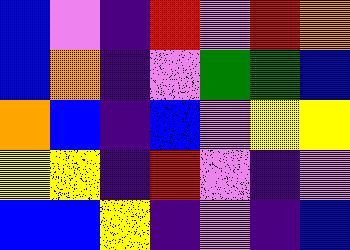[["blue", "violet", "indigo", "red", "violet", "red", "orange"], ["blue", "orange", "indigo", "violet", "green", "green", "blue"], ["orange", "blue", "indigo", "blue", "violet", "yellow", "yellow"], ["yellow", "yellow", "indigo", "red", "violet", "indigo", "violet"], ["blue", "blue", "yellow", "indigo", "violet", "indigo", "blue"]]